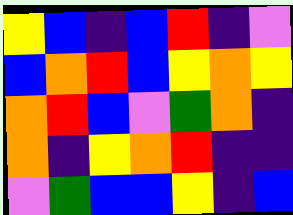[["yellow", "blue", "indigo", "blue", "red", "indigo", "violet"], ["blue", "orange", "red", "blue", "yellow", "orange", "yellow"], ["orange", "red", "blue", "violet", "green", "orange", "indigo"], ["orange", "indigo", "yellow", "orange", "red", "indigo", "indigo"], ["violet", "green", "blue", "blue", "yellow", "indigo", "blue"]]